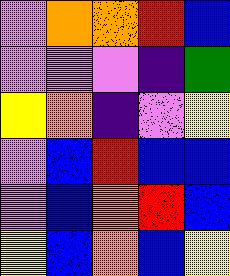[["violet", "orange", "orange", "red", "blue"], ["violet", "violet", "violet", "indigo", "green"], ["yellow", "orange", "indigo", "violet", "yellow"], ["violet", "blue", "red", "blue", "blue"], ["violet", "blue", "orange", "red", "blue"], ["yellow", "blue", "orange", "blue", "yellow"]]